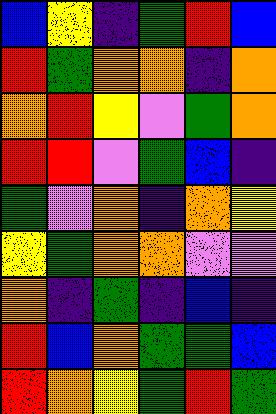[["blue", "yellow", "indigo", "green", "red", "blue"], ["red", "green", "orange", "orange", "indigo", "orange"], ["orange", "red", "yellow", "violet", "green", "orange"], ["red", "red", "violet", "green", "blue", "indigo"], ["green", "violet", "orange", "indigo", "orange", "yellow"], ["yellow", "green", "orange", "orange", "violet", "violet"], ["orange", "indigo", "green", "indigo", "blue", "indigo"], ["red", "blue", "orange", "green", "green", "blue"], ["red", "orange", "yellow", "green", "red", "green"]]